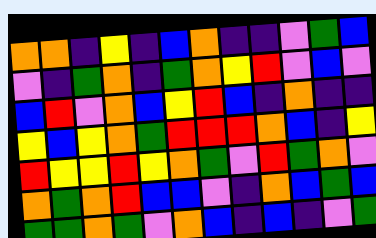[["orange", "orange", "indigo", "yellow", "indigo", "blue", "orange", "indigo", "indigo", "violet", "green", "blue"], ["violet", "indigo", "green", "orange", "indigo", "green", "orange", "yellow", "red", "violet", "blue", "violet"], ["blue", "red", "violet", "orange", "blue", "yellow", "red", "blue", "indigo", "orange", "indigo", "indigo"], ["yellow", "blue", "yellow", "orange", "green", "red", "red", "red", "orange", "blue", "indigo", "yellow"], ["red", "yellow", "yellow", "red", "yellow", "orange", "green", "violet", "red", "green", "orange", "violet"], ["orange", "green", "orange", "red", "blue", "blue", "violet", "indigo", "orange", "blue", "green", "blue"], ["green", "green", "orange", "green", "violet", "orange", "blue", "indigo", "blue", "indigo", "violet", "green"]]